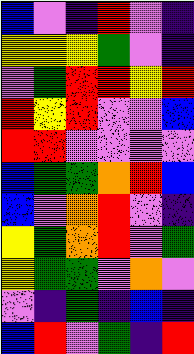[["blue", "violet", "indigo", "red", "violet", "indigo"], ["yellow", "yellow", "yellow", "green", "violet", "indigo"], ["violet", "green", "red", "red", "yellow", "red"], ["red", "yellow", "red", "violet", "violet", "blue"], ["red", "red", "violet", "violet", "violet", "violet"], ["blue", "green", "green", "orange", "red", "blue"], ["blue", "violet", "orange", "red", "violet", "indigo"], ["yellow", "green", "orange", "red", "violet", "green"], ["yellow", "green", "green", "violet", "orange", "violet"], ["violet", "indigo", "green", "indigo", "blue", "indigo"], ["blue", "red", "violet", "green", "indigo", "red"]]